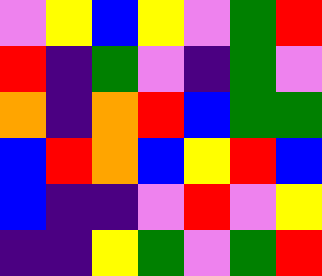[["violet", "yellow", "blue", "yellow", "violet", "green", "red"], ["red", "indigo", "green", "violet", "indigo", "green", "violet"], ["orange", "indigo", "orange", "red", "blue", "green", "green"], ["blue", "red", "orange", "blue", "yellow", "red", "blue"], ["blue", "indigo", "indigo", "violet", "red", "violet", "yellow"], ["indigo", "indigo", "yellow", "green", "violet", "green", "red"]]